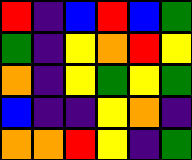[["red", "indigo", "blue", "red", "blue", "green"], ["green", "indigo", "yellow", "orange", "red", "yellow"], ["orange", "indigo", "yellow", "green", "yellow", "green"], ["blue", "indigo", "indigo", "yellow", "orange", "indigo"], ["orange", "orange", "red", "yellow", "indigo", "green"]]